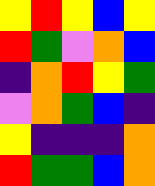[["yellow", "red", "yellow", "blue", "yellow"], ["red", "green", "violet", "orange", "blue"], ["indigo", "orange", "red", "yellow", "green"], ["violet", "orange", "green", "blue", "indigo"], ["yellow", "indigo", "indigo", "indigo", "orange"], ["red", "green", "green", "blue", "orange"]]